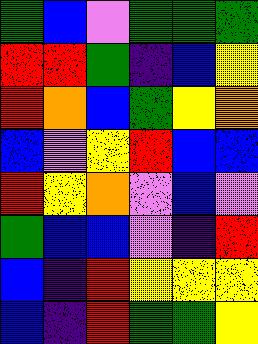[["green", "blue", "violet", "green", "green", "green"], ["red", "red", "green", "indigo", "blue", "yellow"], ["red", "orange", "blue", "green", "yellow", "orange"], ["blue", "violet", "yellow", "red", "blue", "blue"], ["red", "yellow", "orange", "violet", "blue", "violet"], ["green", "blue", "blue", "violet", "indigo", "red"], ["blue", "indigo", "red", "yellow", "yellow", "yellow"], ["blue", "indigo", "red", "green", "green", "yellow"]]